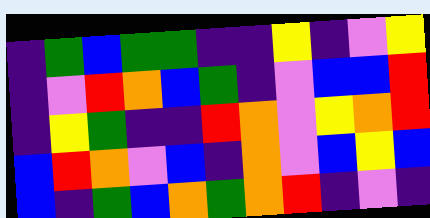[["indigo", "green", "blue", "green", "green", "indigo", "indigo", "yellow", "indigo", "violet", "yellow"], ["indigo", "violet", "red", "orange", "blue", "green", "indigo", "violet", "blue", "blue", "red"], ["indigo", "yellow", "green", "indigo", "indigo", "red", "orange", "violet", "yellow", "orange", "red"], ["blue", "red", "orange", "violet", "blue", "indigo", "orange", "violet", "blue", "yellow", "blue"], ["blue", "indigo", "green", "blue", "orange", "green", "orange", "red", "indigo", "violet", "indigo"]]